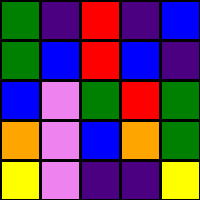[["green", "indigo", "red", "indigo", "blue"], ["green", "blue", "red", "blue", "indigo"], ["blue", "violet", "green", "red", "green"], ["orange", "violet", "blue", "orange", "green"], ["yellow", "violet", "indigo", "indigo", "yellow"]]